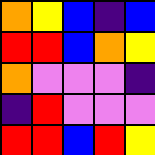[["orange", "yellow", "blue", "indigo", "blue"], ["red", "red", "blue", "orange", "yellow"], ["orange", "violet", "violet", "violet", "indigo"], ["indigo", "red", "violet", "violet", "violet"], ["red", "red", "blue", "red", "yellow"]]